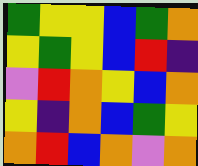[["green", "yellow", "yellow", "blue", "green", "orange"], ["yellow", "green", "yellow", "blue", "red", "indigo"], ["violet", "red", "orange", "yellow", "blue", "orange"], ["yellow", "indigo", "orange", "blue", "green", "yellow"], ["orange", "red", "blue", "orange", "violet", "orange"]]